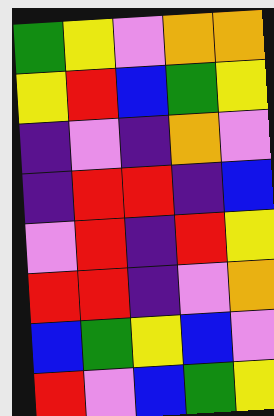[["green", "yellow", "violet", "orange", "orange"], ["yellow", "red", "blue", "green", "yellow"], ["indigo", "violet", "indigo", "orange", "violet"], ["indigo", "red", "red", "indigo", "blue"], ["violet", "red", "indigo", "red", "yellow"], ["red", "red", "indigo", "violet", "orange"], ["blue", "green", "yellow", "blue", "violet"], ["red", "violet", "blue", "green", "yellow"]]